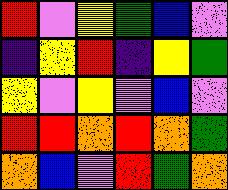[["red", "violet", "yellow", "green", "blue", "violet"], ["indigo", "yellow", "red", "indigo", "yellow", "green"], ["yellow", "violet", "yellow", "violet", "blue", "violet"], ["red", "red", "orange", "red", "orange", "green"], ["orange", "blue", "violet", "red", "green", "orange"]]